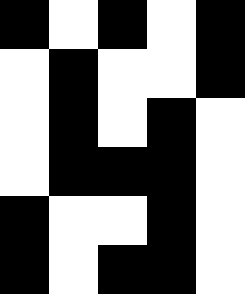[["black", "white", "black", "white", "black"], ["white", "black", "white", "white", "black"], ["white", "black", "white", "black", "white"], ["white", "black", "black", "black", "white"], ["black", "white", "white", "black", "white"], ["black", "white", "black", "black", "white"]]